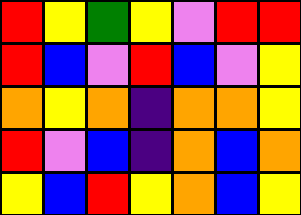[["red", "yellow", "green", "yellow", "violet", "red", "red"], ["red", "blue", "violet", "red", "blue", "violet", "yellow"], ["orange", "yellow", "orange", "indigo", "orange", "orange", "yellow"], ["red", "violet", "blue", "indigo", "orange", "blue", "orange"], ["yellow", "blue", "red", "yellow", "orange", "blue", "yellow"]]